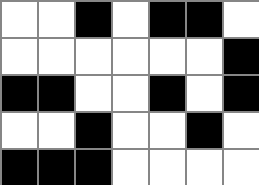[["white", "white", "black", "white", "black", "black", "white"], ["white", "white", "white", "white", "white", "white", "black"], ["black", "black", "white", "white", "black", "white", "black"], ["white", "white", "black", "white", "white", "black", "white"], ["black", "black", "black", "white", "white", "white", "white"]]